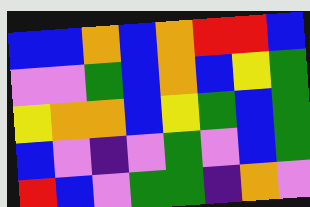[["blue", "blue", "orange", "blue", "orange", "red", "red", "blue"], ["violet", "violet", "green", "blue", "orange", "blue", "yellow", "green"], ["yellow", "orange", "orange", "blue", "yellow", "green", "blue", "green"], ["blue", "violet", "indigo", "violet", "green", "violet", "blue", "green"], ["red", "blue", "violet", "green", "green", "indigo", "orange", "violet"]]